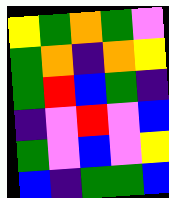[["yellow", "green", "orange", "green", "violet"], ["green", "orange", "indigo", "orange", "yellow"], ["green", "red", "blue", "green", "indigo"], ["indigo", "violet", "red", "violet", "blue"], ["green", "violet", "blue", "violet", "yellow"], ["blue", "indigo", "green", "green", "blue"]]